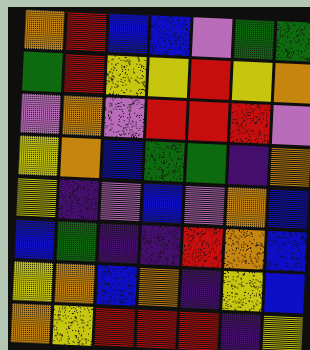[["orange", "red", "blue", "blue", "violet", "green", "green"], ["green", "red", "yellow", "yellow", "red", "yellow", "orange"], ["violet", "orange", "violet", "red", "red", "red", "violet"], ["yellow", "orange", "blue", "green", "green", "indigo", "orange"], ["yellow", "indigo", "violet", "blue", "violet", "orange", "blue"], ["blue", "green", "indigo", "indigo", "red", "orange", "blue"], ["yellow", "orange", "blue", "orange", "indigo", "yellow", "blue"], ["orange", "yellow", "red", "red", "red", "indigo", "yellow"]]